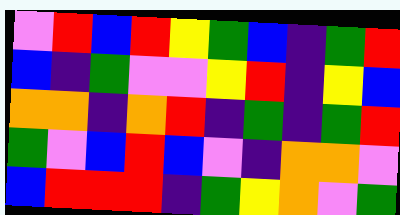[["violet", "red", "blue", "red", "yellow", "green", "blue", "indigo", "green", "red"], ["blue", "indigo", "green", "violet", "violet", "yellow", "red", "indigo", "yellow", "blue"], ["orange", "orange", "indigo", "orange", "red", "indigo", "green", "indigo", "green", "red"], ["green", "violet", "blue", "red", "blue", "violet", "indigo", "orange", "orange", "violet"], ["blue", "red", "red", "red", "indigo", "green", "yellow", "orange", "violet", "green"]]